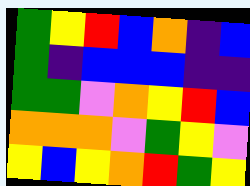[["green", "yellow", "red", "blue", "orange", "indigo", "blue"], ["green", "indigo", "blue", "blue", "blue", "indigo", "indigo"], ["green", "green", "violet", "orange", "yellow", "red", "blue"], ["orange", "orange", "orange", "violet", "green", "yellow", "violet"], ["yellow", "blue", "yellow", "orange", "red", "green", "yellow"]]